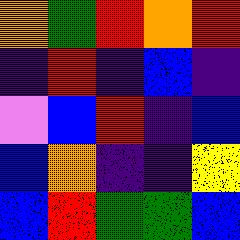[["orange", "green", "red", "orange", "red"], ["indigo", "red", "indigo", "blue", "indigo"], ["violet", "blue", "red", "indigo", "blue"], ["blue", "orange", "indigo", "indigo", "yellow"], ["blue", "red", "green", "green", "blue"]]